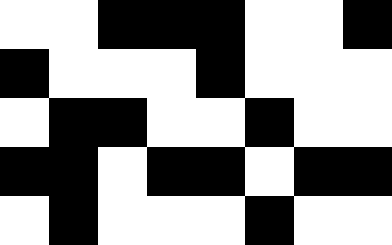[["white", "white", "black", "black", "black", "white", "white", "black"], ["black", "white", "white", "white", "black", "white", "white", "white"], ["white", "black", "black", "white", "white", "black", "white", "white"], ["black", "black", "white", "black", "black", "white", "black", "black"], ["white", "black", "white", "white", "white", "black", "white", "white"]]